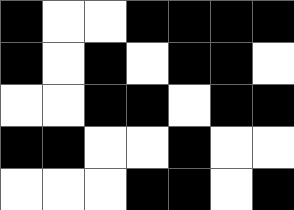[["black", "white", "white", "black", "black", "black", "black"], ["black", "white", "black", "white", "black", "black", "white"], ["white", "white", "black", "black", "white", "black", "black"], ["black", "black", "white", "white", "black", "white", "white"], ["white", "white", "white", "black", "black", "white", "black"]]